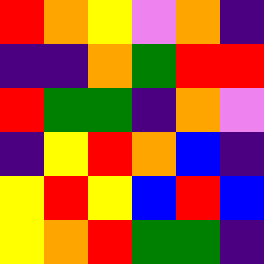[["red", "orange", "yellow", "violet", "orange", "indigo"], ["indigo", "indigo", "orange", "green", "red", "red"], ["red", "green", "green", "indigo", "orange", "violet"], ["indigo", "yellow", "red", "orange", "blue", "indigo"], ["yellow", "red", "yellow", "blue", "red", "blue"], ["yellow", "orange", "red", "green", "green", "indigo"]]